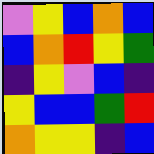[["violet", "yellow", "blue", "orange", "blue"], ["blue", "orange", "red", "yellow", "green"], ["indigo", "yellow", "violet", "blue", "indigo"], ["yellow", "blue", "blue", "green", "red"], ["orange", "yellow", "yellow", "indigo", "blue"]]